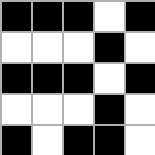[["black", "black", "black", "white", "black"], ["white", "white", "white", "black", "white"], ["black", "black", "black", "white", "black"], ["white", "white", "white", "black", "white"], ["black", "white", "black", "black", "white"]]